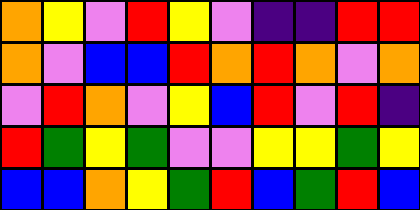[["orange", "yellow", "violet", "red", "yellow", "violet", "indigo", "indigo", "red", "red"], ["orange", "violet", "blue", "blue", "red", "orange", "red", "orange", "violet", "orange"], ["violet", "red", "orange", "violet", "yellow", "blue", "red", "violet", "red", "indigo"], ["red", "green", "yellow", "green", "violet", "violet", "yellow", "yellow", "green", "yellow"], ["blue", "blue", "orange", "yellow", "green", "red", "blue", "green", "red", "blue"]]